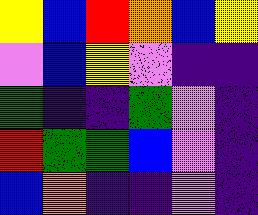[["yellow", "blue", "red", "orange", "blue", "yellow"], ["violet", "blue", "yellow", "violet", "indigo", "indigo"], ["green", "indigo", "indigo", "green", "violet", "indigo"], ["red", "green", "green", "blue", "violet", "indigo"], ["blue", "orange", "indigo", "indigo", "violet", "indigo"]]